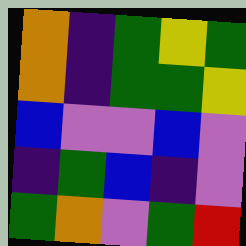[["orange", "indigo", "green", "yellow", "green"], ["orange", "indigo", "green", "green", "yellow"], ["blue", "violet", "violet", "blue", "violet"], ["indigo", "green", "blue", "indigo", "violet"], ["green", "orange", "violet", "green", "red"]]